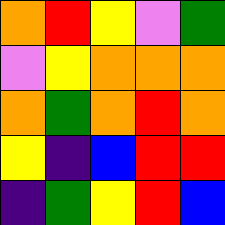[["orange", "red", "yellow", "violet", "green"], ["violet", "yellow", "orange", "orange", "orange"], ["orange", "green", "orange", "red", "orange"], ["yellow", "indigo", "blue", "red", "red"], ["indigo", "green", "yellow", "red", "blue"]]